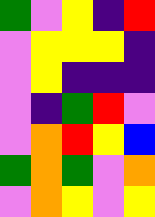[["green", "violet", "yellow", "indigo", "red"], ["violet", "yellow", "yellow", "yellow", "indigo"], ["violet", "yellow", "indigo", "indigo", "indigo"], ["violet", "indigo", "green", "red", "violet"], ["violet", "orange", "red", "yellow", "blue"], ["green", "orange", "green", "violet", "orange"], ["violet", "orange", "yellow", "violet", "yellow"]]